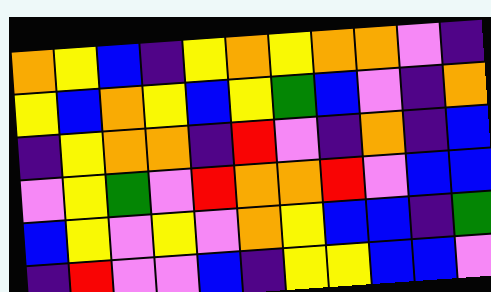[["orange", "yellow", "blue", "indigo", "yellow", "orange", "yellow", "orange", "orange", "violet", "indigo"], ["yellow", "blue", "orange", "yellow", "blue", "yellow", "green", "blue", "violet", "indigo", "orange"], ["indigo", "yellow", "orange", "orange", "indigo", "red", "violet", "indigo", "orange", "indigo", "blue"], ["violet", "yellow", "green", "violet", "red", "orange", "orange", "red", "violet", "blue", "blue"], ["blue", "yellow", "violet", "yellow", "violet", "orange", "yellow", "blue", "blue", "indigo", "green"], ["indigo", "red", "violet", "violet", "blue", "indigo", "yellow", "yellow", "blue", "blue", "violet"]]